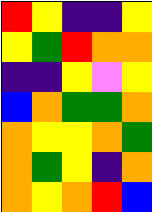[["red", "yellow", "indigo", "indigo", "yellow"], ["yellow", "green", "red", "orange", "orange"], ["indigo", "indigo", "yellow", "violet", "yellow"], ["blue", "orange", "green", "green", "orange"], ["orange", "yellow", "yellow", "orange", "green"], ["orange", "green", "yellow", "indigo", "orange"], ["orange", "yellow", "orange", "red", "blue"]]